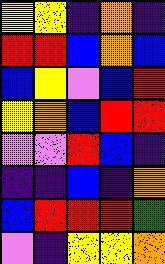[["yellow", "yellow", "indigo", "orange", "indigo"], ["red", "red", "blue", "orange", "blue"], ["blue", "yellow", "violet", "blue", "red"], ["yellow", "orange", "blue", "red", "red"], ["violet", "violet", "red", "blue", "indigo"], ["indigo", "indigo", "blue", "indigo", "orange"], ["blue", "red", "red", "red", "green"], ["violet", "indigo", "yellow", "yellow", "orange"]]